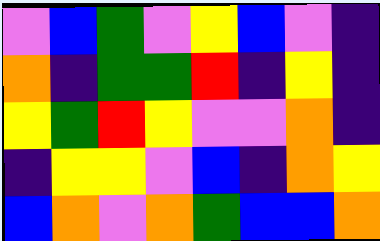[["violet", "blue", "green", "violet", "yellow", "blue", "violet", "indigo"], ["orange", "indigo", "green", "green", "red", "indigo", "yellow", "indigo"], ["yellow", "green", "red", "yellow", "violet", "violet", "orange", "indigo"], ["indigo", "yellow", "yellow", "violet", "blue", "indigo", "orange", "yellow"], ["blue", "orange", "violet", "orange", "green", "blue", "blue", "orange"]]